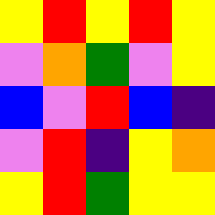[["yellow", "red", "yellow", "red", "yellow"], ["violet", "orange", "green", "violet", "yellow"], ["blue", "violet", "red", "blue", "indigo"], ["violet", "red", "indigo", "yellow", "orange"], ["yellow", "red", "green", "yellow", "yellow"]]